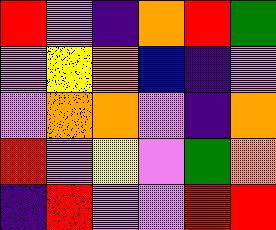[["red", "violet", "indigo", "orange", "red", "green"], ["violet", "yellow", "orange", "blue", "indigo", "violet"], ["violet", "orange", "orange", "violet", "indigo", "orange"], ["red", "violet", "yellow", "violet", "green", "orange"], ["indigo", "red", "violet", "violet", "red", "red"]]